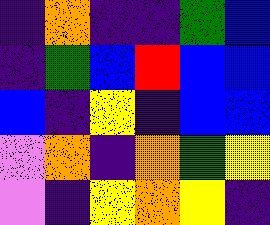[["indigo", "orange", "indigo", "indigo", "green", "blue"], ["indigo", "green", "blue", "red", "blue", "blue"], ["blue", "indigo", "yellow", "indigo", "blue", "blue"], ["violet", "orange", "indigo", "orange", "green", "yellow"], ["violet", "indigo", "yellow", "orange", "yellow", "indigo"]]